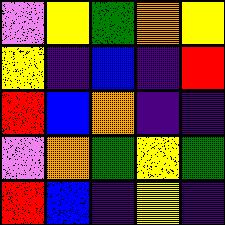[["violet", "yellow", "green", "orange", "yellow"], ["yellow", "indigo", "blue", "indigo", "red"], ["red", "blue", "orange", "indigo", "indigo"], ["violet", "orange", "green", "yellow", "green"], ["red", "blue", "indigo", "yellow", "indigo"]]